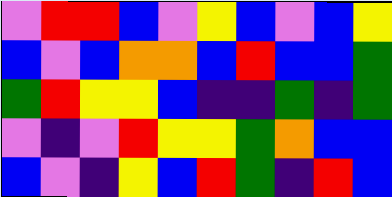[["violet", "red", "red", "blue", "violet", "yellow", "blue", "violet", "blue", "yellow"], ["blue", "violet", "blue", "orange", "orange", "blue", "red", "blue", "blue", "green"], ["green", "red", "yellow", "yellow", "blue", "indigo", "indigo", "green", "indigo", "green"], ["violet", "indigo", "violet", "red", "yellow", "yellow", "green", "orange", "blue", "blue"], ["blue", "violet", "indigo", "yellow", "blue", "red", "green", "indigo", "red", "blue"]]